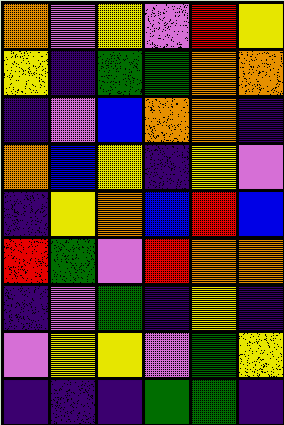[["orange", "violet", "yellow", "violet", "red", "yellow"], ["yellow", "indigo", "green", "green", "orange", "orange"], ["indigo", "violet", "blue", "orange", "orange", "indigo"], ["orange", "blue", "yellow", "indigo", "yellow", "violet"], ["indigo", "yellow", "orange", "blue", "red", "blue"], ["red", "green", "violet", "red", "orange", "orange"], ["indigo", "violet", "green", "indigo", "yellow", "indigo"], ["violet", "yellow", "yellow", "violet", "green", "yellow"], ["indigo", "indigo", "indigo", "green", "green", "indigo"]]